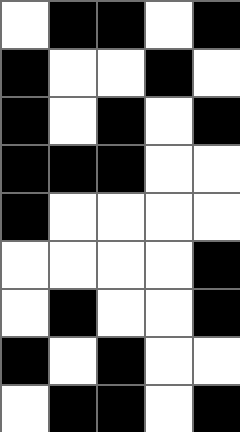[["white", "black", "black", "white", "black"], ["black", "white", "white", "black", "white"], ["black", "white", "black", "white", "black"], ["black", "black", "black", "white", "white"], ["black", "white", "white", "white", "white"], ["white", "white", "white", "white", "black"], ["white", "black", "white", "white", "black"], ["black", "white", "black", "white", "white"], ["white", "black", "black", "white", "black"]]